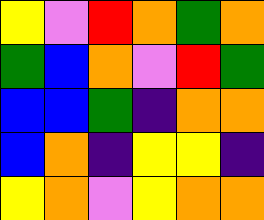[["yellow", "violet", "red", "orange", "green", "orange"], ["green", "blue", "orange", "violet", "red", "green"], ["blue", "blue", "green", "indigo", "orange", "orange"], ["blue", "orange", "indigo", "yellow", "yellow", "indigo"], ["yellow", "orange", "violet", "yellow", "orange", "orange"]]